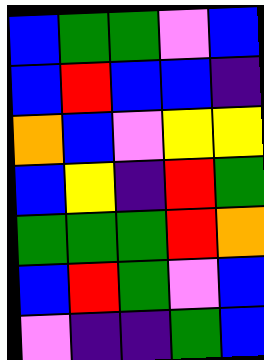[["blue", "green", "green", "violet", "blue"], ["blue", "red", "blue", "blue", "indigo"], ["orange", "blue", "violet", "yellow", "yellow"], ["blue", "yellow", "indigo", "red", "green"], ["green", "green", "green", "red", "orange"], ["blue", "red", "green", "violet", "blue"], ["violet", "indigo", "indigo", "green", "blue"]]